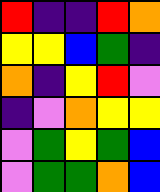[["red", "indigo", "indigo", "red", "orange"], ["yellow", "yellow", "blue", "green", "indigo"], ["orange", "indigo", "yellow", "red", "violet"], ["indigo", "violet", "orange", "yellow", "yellow"], ["violet", "green", "yellow", "green", "blue"], ["violet", "green", "green", "orange", "blue"]]